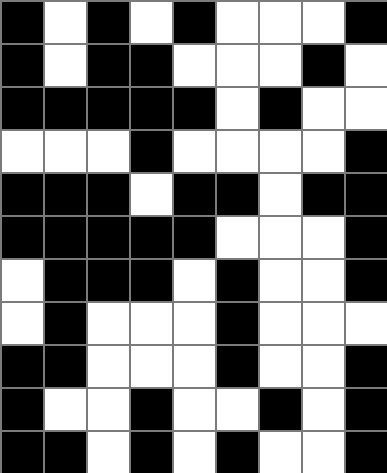[["black", "white", "black", "white", "black", "white", "white", "white", "black"], ["black", "white", "black", "black", "white", "white", "white", "black", "white"], ["black", "black", "black", "black", "black", "white", "black", "white", "white"], ["white", "white", "white", "black", "white", "white", "white", "white", "black"], ["black", "black", "black", "white", "black", "black", "white", "black", "black"], ["black", "black", "black", "black", "black", "white", "white", "white", "black"], ["white", "black", "black", "black", "white", "black", "white", "white", "black"], ["white", "black", "white", "white", "white", "black", "white", "white", "white"], ["black", "black", "white", "white", "white", "black", "white", "white", "black"], ["black", "white", "white", "black", "white", "white", "black", "white", "black"], ["black", "black", "white", "black", "white", "black", "white", "white", "black"]]